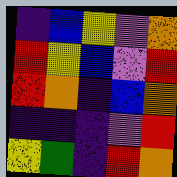[["indigo", "blue", "yellow", "violet", "orange"], ["red", "yellow", "blue", "violet", "red"], ["red", "orange", "indigo", "blue", "orange"], ["indigo", "indigo", "indigo", "violet", "red"], ["yellow", "green", "indigo", "red", "orange"]]